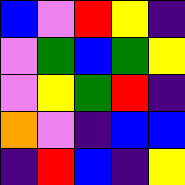[["blue", "violet", "red", "yellow", "indigo"], ["violet", "green", "blue", "green", "yellow"], ["violet", "yellow", "green", "red", "indigo"], ["orange", "violet", "indigo", "blue", "blue"], ["indigo", "red", "blue", "indigo", "yellow"]]